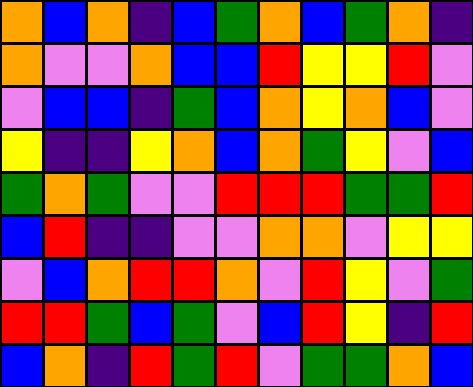[["orange", "blue", "orange", "indigo", "blue", "green", "orange", "blue", "green", "orange", "indigo"], ["orange", "violet", "violet", "orange", "blue", "blue", "red", "yellow", "yellow", "red", "violet"], ["violet", "blue", "blue", "indigo", "green", "blue", "orange", "yellow", "orange", "blue", "violet"], ["yellow", "indigo", "indigo", "yellow", "orange", "blue", "orange", "green", "yellow", "violet", "blue"], ["green", "orange", "green", "violet", "violet", "red", "red", "red", "green", "green", "red"], ["blue", "red", "indigo", "indigo", "violet", "violet", "orange", "orange", "violet", "yellow", "yellow"], ["violet", "blue", "orange", "red", "red", "orange", "violet", "red", "yellow", "violet", "green"], ["red", "red", "green", "blue", "green", "violet", "blue", "red", "yellow", "indigo", "red"], ["blue", "orange", "indigo", "red", "green", "red", "violet", "green", "green", "orange", "blue"]]